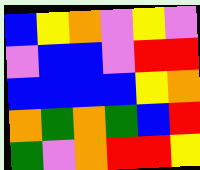[["blue", "yellow", "orange", "violet", "yellow", "violet"], ["violet", "blue", "blue", "violet", "red", "red"], ["blue", "blue", "blue", "blue", "yellow", "orange"], ["orange", "green", "orange", "green", "blue", "red"], ["green", "violet", "orange", "red", "red", "yellow"]]